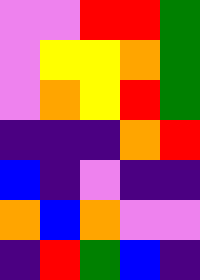[["violet", "violet", "red", "red", "green"], ["violet", "yellow", "yellow", "orange", "green"], ["violet", "orange", "yellow", "red", "green"], ["indigo", "indigo", "indigo", "orange", "red"], ["blue", "indigo", "violet", "indigo", "indigo"], ["orange", "blue", "orange", "violet", "violet"], ["indigo", "red", "green", "blue", "indigo"]]